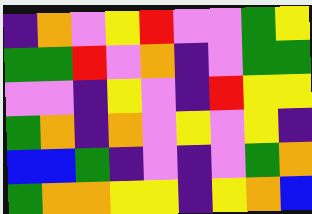[["indigo", "orange", "violet", "yellow", "red", "violet", "violet", "green", "yellow"], ["green", "green", "red", "violet", "orange", "indigo", "violet", "green", "green"], ["violet", "violet", "indigo", "yellow", "violet", "indigo", "red", "yellow", "yellow"], ["green", "orange", "indigo", "orange", "violet", "yellow", "violet", "yellow", "indigo"], ["blue", "blue", "green", "indigo", "violet", "indigo", "violet", "green", "orange"], ["green", "orange", "orange", "yellow", "yellow", "indigo", "yellow", "orange", "blue"]]